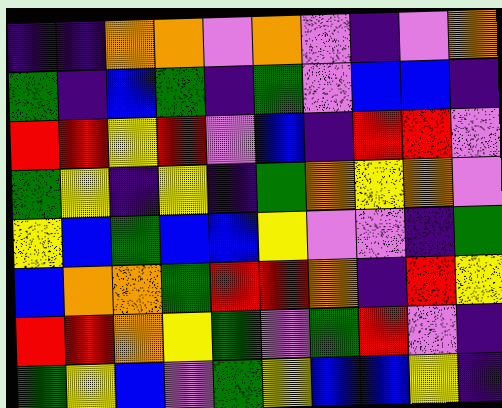[["indigo", "indigo", "orange", "orange", "violet", "orange", "violet", "indigo", "violet", "orange"], ["green", "indigo", "blue", "green", "indigo", "green", "violet", "blue", "blue", "indigo"], ["red", "red", "yellow", "red", "violet", "blue", "indigo", "red", "red", "violet"], ["green", "yellow", "indigo", "yellow", "indigo", "green", "orange", "yellow", "orange", "violet"], ["yellow", "blue", "green", "blue", "blue", "yellow", "violet", "violet", "indigo", "green"], ["blue", "orange", "orange", "green", "red", "red", "orange", "indigo", "red", "yellow"], ["red", "red", "orange", "yellow", "green", "violet", "green", "red", "violet", "indigo"], ["green", "yellow", "blue", "violet", "green", "yellow", "blue", "blue", "yellow", "indigo"]]